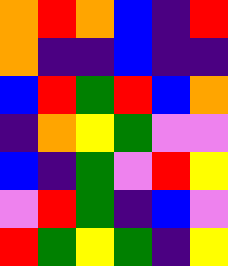[["orange", "red", "orange", "blue", "indigo", "red"], ["orange", "indigo", "indigo", "blue", "indigo", "indigo"], ["blue", "red", "green", "red", "blue", "orange"], ["indigo", "orange", "yellow", "green", "violet", "violet"], ["blue", "indigo", "green", "violet", "red", "yellow"], ["violet", "red", "green", "indigo", "blue", "violet"], ["red", "green", "yellow", "green", "indigo", "yellow"]]